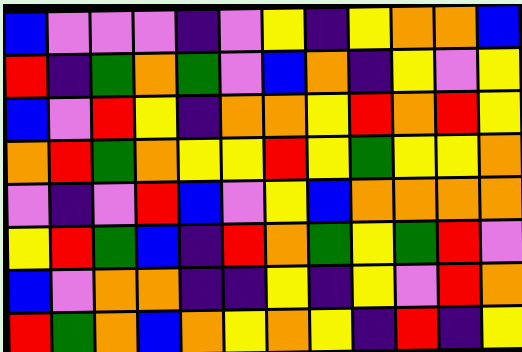[["blue", "violet", "violet", "violet", "indigo", "violet", "yellow", "indigo", "yellow", "orange", "orange", "blue"], ["red", "indigo", "green", "orange", "green", "violet", "blue", "orange", "indigo", "yellow", "violet", "yellow"], ["blue", "violet", "red", "yellow", "indigo", "orange", "orange", "yellow", "red", "orange", "red", "yellow"], ["orange", "red", "green", "orange", "yellow", "yellow", "red", "yellow", "green", "yellow", "yellow", "orange"], ["violet", "indigo", "violet", "red", "blue", "violet", "yellow", "blue", "orange", "orange", "orange", "orange"], ["yellow", "red", "green", "blue", "indigo", "red", "orange", "green", "yellow", "green", "red", "violet"], ["blue", "violet", "orange", "orange", "indigo", "indigo", "yellow", "indigo", "yellow", "violet", "red", "orange"], ["red", "green", "orange", "blue", "orange", "yellow", "orange", "yellow", "indigo", "red", "indigo", "yellow"]]